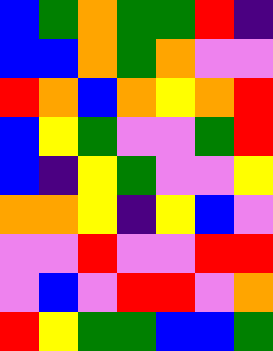[["blue", "green", "orange", "green", "green", "red", "indigo"], ["blue", "blue", "orange", "green", "orange", "violet", "violet"], ["red", "orange", "blue", "orange", "yellow", "orange", "red"], ["blue", "yellow", "green", "violet", "violet", "green", "red"], ["blue", "indigo", "yellow", "green", "violet", "violet", "yellow"], ["orange", "orange", "yellow", "indigo", "yellow", "blue", "violet"], ["violet", "violet", "red", "violet", "violet", "red", "red"], ["violet", "blue", "violet", "red", "red", "violet", "orange"], ["red", "yellow", "green", "green", "blue", "blue", "green"]]